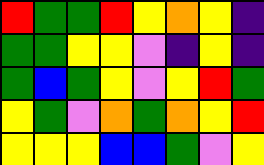[["red", "green", "green", "red", "yellow", "orange", "yellow", "indigo"], ["green", "green", "yellow", "yellow", "violet", "indigo", "yellow", "indigo"], ["green", "blue", "green", "yellow", "violet", "yellow", "red", "green"], ["yellow", "green", "violet", "orange", "green", "orange", "yellow", "red"], ["yellow", "yellow", "yellow", "blue", "blue", "green", "violet", "yellow"]]